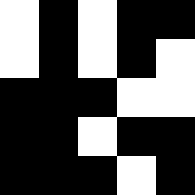[["white", "black", "white", "black", "black"], ["white", "black", "white", "black", "white"], ["black", "black", "black", "white", "white"], ["black", "black", "white", "black", "black"], ["black", "black", "black", "white", "black"]]